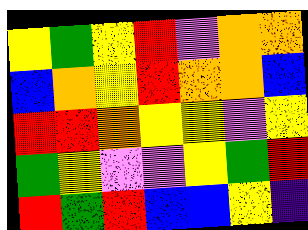[["yellow", "green", "yellow", "red", "violet", "orange", "orange"], ["blue", "orange", "yellow", "red", "orange", "orange", "blue"], ["red", "red", "orange", "yellow", "yellow", "violet", "yellow"], ["green", "yellow", "violet", "violet", "yellow", "green", "red"], ["red", "green", "red", "blue", "blue", "yellow", "indigo"]]